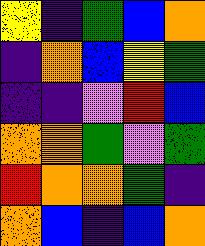[["yellow", "indigo", "green", "blue", "orange"], ["indigo", "orange", "blue", "yellow", "green"], ["indigo", "indigo", "violet", "red", "blue"], ["orange", "orange", "green", "violet", "green"], ["red", "orange", "orange", "green", "indigo"], ["orange", "blue", "indigo", "blue", "orange"]]